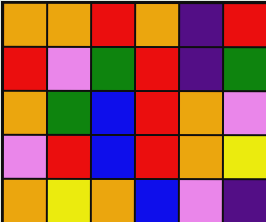[["orange", "orange", "red", "orange", "indigo", "red"], ["red", "violet", "green", "red", "indigo", "green"], ["orange", "green", "blue", "red", "orange", "violet"], ["violet", "red", "blue", "red", "orange", "yellow"], ["orange", "yellow", "orange", "blue", "violet", "indigo"]]